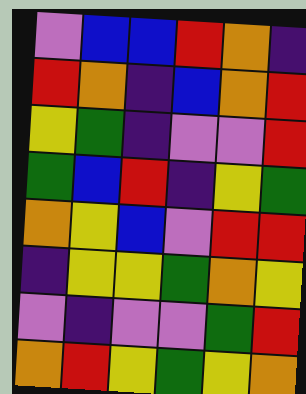[["violet", "blue", "blue", "red", "orange", "indigo"], ["red", "orange", "indigo", "blue", "orange", "red"], ["yellow", "green", "indigo", "violet", "violet", "red"], ["green", "blue", "red", "indigo", "yellow", "green"], ["orange", "yellow", "blue", "violet", "red", "red"], ["indigo", "yellow", "yellow", "green", "orange", "yellow"], ["violet", "indigo", "violet", "violet", "green", "red"], ["orange", "red", "yellow", "green", "yellow", "orange"]]